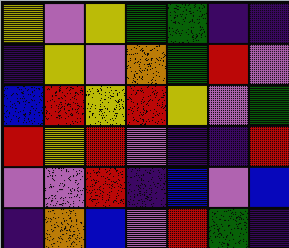[["yellow", "violet", "yellow", "green", "green", "indigo", "indigo"], ["indigo", "yellow", "violet", "orange", "green", "red", "violet"], ["blue", "red", "yellow", "red", "yellow", "violet", "green"], ["red", "yellow", "red", "violet", "indigo", "indigo", "red"], ["violet", "violet", "red", "indigo", "blue", "violet", "blue"], ["indigo", "orange", "blue", "violet", "red", "green", "indigo"]]